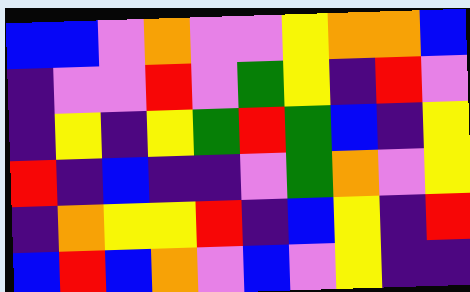[["blue", "blue", "violet", "orange", "violet", "violet", "yellow", "orange", "orange", "blue"], ["indigo", "violet", "violet", "red", "violet", "green", "yellow", "indigo", "red", "violet"], ["indigo", "yellow", "indigo", "yellow", "green", "red", "green", "blue", "indigo", "yellow"], ["red", "indigo", "blue", "indigo", "indigo", "violet", "green", "orange", "violet", "yellow"], ["indigo", "orange", "yellow", "yellow", "red", "indigo", "blue", "yellow", "indigo", "red"], ["blue", "red", "blue", "orange", "violet", "blue", "violet", "yellow", "indigo", "indigo"]]